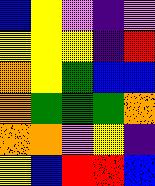[["blue", "yellow", "violet", "indigo", "violet"], ["yellow", "yellow", "yellow", "indigo", "red"], ["orange", "yellow", "green", "blue", "blue"], ["orange", "green", "green", "green", "orange"], ["orange", "orange", "violet", "yellow", "indigo"], ["yellow", "blue", "red", "red", "blue"]]